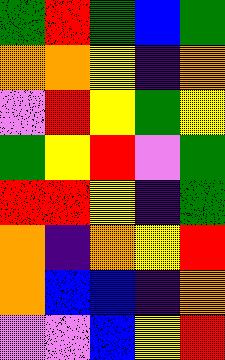[["green", "red", "green", "blue", "green"], ["orange", "orange", "yellow", "indigo", "orange"], ["violet", "red", "yellow", "green", "yellow"], ["green", "yellow", "red", "violet", "green"], ["red", "red", "yellow", "indigo", "green"], ["orange", "indigo", "orange", "yellow", "red"], ["orange", "blue", "blue", "indigo", "orange"], ["violet", "violet", "blue", "yellow", "red"]]